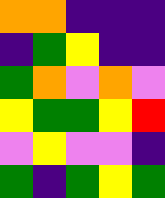[["orange", "orange", "indigo", "indigo", "indigo"], ["indigo", "green", "yellow", "indigo", "indigo"], ["green", "orange", "violet", "orange", "violet"], ["yellow", "green", "green", "yellow", "red"], ["violet", "yellow", "violet", "violet", "indigo"], ["green", "indigo", "green", "yellow", "green"]]